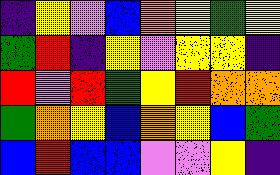[["indigo", "yellow", "violet", "blue", "orange", "yellow", "green", "yellow"], ["green", "red", "indigo", "yellow", "violet", "yellow", "yellow", "indigo"], ["red", "violet", "red", "green", "yellow", "red", "orange", "orange"], ["green", "orange", "yellow", "blue", "orange", "yellow", "blue", "green"], ["blue", "red", "blue", "blue", "violet", "violet", "yellow", "indigo"]]